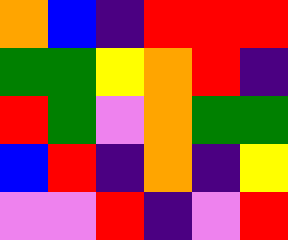[["orange", "blue", "indigo", "red", "red", "red"], ["green", "green", "yellow", "orange", "red", "indigo"], ["red", "green", "violet", "orange", "green", "green"], ["blue", "red", "indigo", "orange", "indigo", "yellow"], ["violet", "violet", "red", "indigo", "violet", "red"]]